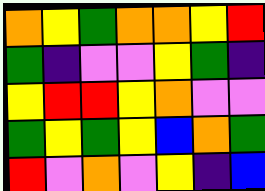[["orange", "yellow", "green", "orange", "orange", "yellow", "red"], ["green", "indigo", "violet", "violet", "yellow", "green", "indigo"], ["yellow", "red", "red", "yellow", "orange", "violet", "violet"], ["green", "yellow", "green", "yellow", "blue", "orange", "green"], ["red", "violet", "orange", "violet", "yellow", "indigo", "blue"]]